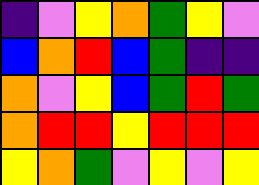[["indigo", "violet", "yellow", "orange", "green", "yellow", "violet"], ["blue", "orange", "red", "blue", "green", "indigo", "indigo"], ["orange", "violet", "yellow", "blue", "green", "red", "green"], ["orange", "red", "red", "yellow", "red", "red", "red"], ["yellow", "orange", "green", "violet", "yellow", "violet", "yellow"]]